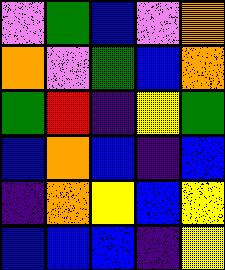[["violet", "green", "blue", "violet", "orange"], ["orange", "violet", "green", "blue", "orange"], ["green", "red", "indigo", "yellow", "green"], ["blue", "orange", "blue", "indigo", "blue"], ["indigo", "orange", "yellow", "blue", "yellow"], ["blue", "blue", "blue", "indigo", "yellow"]]